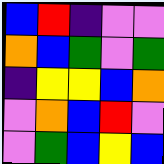[["blue", "red", "indigo", "violet", "violet"], ["orange", "blue", "green", "violet", "green"], ["indigo", "yellow", "yellow", "blue", "orange"], ["violet", "orange", "blue", "red", "violet"], ["violet", "green", "blue", "yellow", "blue"]]